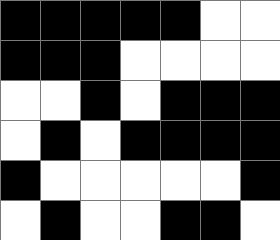[["black", "black", "black", "black", "black", "white", "white"], ["black", "black", "black", "white", "white", "white", "white"], ["white", "white", "black", "white", "black", "black", "black"], ["white", "black", "white", "black", "black", "black", "black"], ["black", "white", "white", "white", "white", "white", "black"], ["white", "black", "white", "white", "black", "black", "white"]]